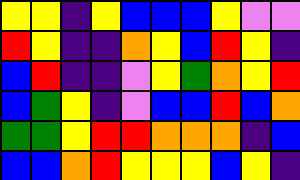[["yellow", "yellow", "indigo", "yellow", "blue", "blue", "blue", "yellow", "violet", "violet"], ["red", "yellow", "indigo", "indigo", "orange", "yellow", "blue", "red", "yellow", "indigo"], ["blue", "red", "indigo", "indigo", "violet", "yellow", "green", "orange", "yellow", "red"], ["blue", "green", "yellow", "indigo", "violet", "blue", "blue", "red", "blue", "orange"], ["green", "green", "yellow", "red", "red", "orange", "orange", "orange", "indigo", "blue"], ["blue", "blue", "orange", "red", "yellow", "yellow", "yellow", "blue", "yellow", "indigo"]]